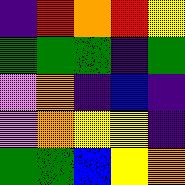[["indigo", "red", "orange", "red", "yellow"], ["green", "green", "green", "indigo", "green"], ["violet", "orange", "indigo", "blue", "indigo"], ["violet", "orange", "yellow", "yellow", "indigo"], ["green", "green", "blue", "yellow", "orange"]]